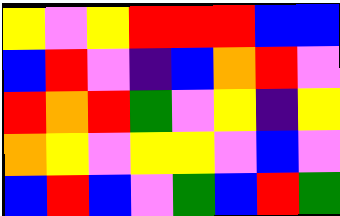[["yellow", "violet", "yellow", "red", "red", "red", "blue", "blue"], ["blue", "red", "violet", "indigo", "blue", "orange", "red", "violet"], ["red", "orange", "red", "green", "violet", "yellow", "indigo", "yellow"], ["orange", "yellow", "violet", "yellow", "yellow", "violet", "blue", "violet"], ["blue", "red", "blue", "violet", "green", "blue", "red", "green"]]